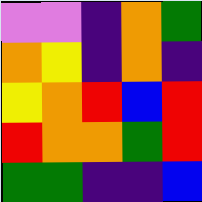[["violet", "violet", "indigo", "orange", "green"], ["orange", "yellow", "indigo", "orange", "indigo"], ["yellow", "orange", "red", "blue", "red"], ["red", "orange", "orange", "green", "red"], ["green", "green", "indigo", "indigo", "blue"]]